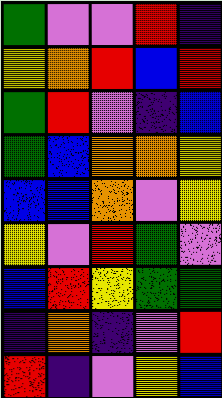[["green", "violet", "violet", "red", "indigo"], ["yellow", "orange", "red", "blue", "red"], ["green", "red", "violet", "indigo", "blue"], ["green", "blue", "orange", "orange", "yellow"], ["blue", "blue", "orange", "violet", "yellow"], ["yellow", "violet", "red", "green", "violet"], ["blue", "red", "yellow", "green", "green"], ["indigo", "orange", "indigo", "violet", "red"], ["red", "indigo", "violet", "yellow", "blue"]]